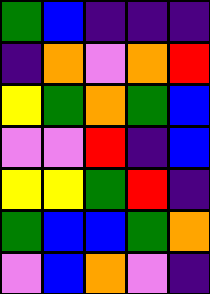[["green", "blue", "indigo", "indigo", "indigo"], ["indigo", "orange", "violet", "orange", "red"], ["yellow", "green", "orange", "green", "blue"], ["violet", "violet", "red", "indigo", "blue"], ["yellow", "yellow", "green", "red", "indigo"], ["green", "blue", "blue", "green", "orange"], ["violet", "blue", "orange", "violet", "indigo"]]